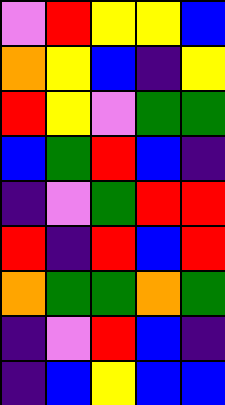[["violet", "red", "yellow", "yellow", "blue"], ["orange", "yellow", "blue", "indigo", "yellow"], ["red", "yellow", "violet", "green", "green"], ["blue", "green", "red", "blue", "indigo"], ["indigo", "violet", "green", "red", "red"], ["red", "indigo", "red", "blue", "red"], ["orange", "green", "green", "orange", "green"], ["indigo", "violet", "red", "blue", "indigo"], ["indigo", "blue", "yellow", "blue", "blue"]]